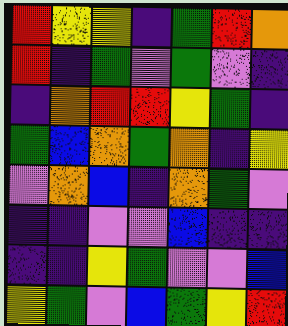[["red", "yellow", "yellow", "indigo", "green", "red", "orange"], ["red", "indigo", "green", "violet", "green", "violet", "indigo"], ["indigo", "orange", "red", "red", "yellow", "green", "indigo"], ["green", "blue", "orange", "green", "orange", "indigo", "yellow"], ["violet", "orange", "blue", "indigo", "orange", "green", "violet"], ["indigo", "indigo", "violet", "violet", "blue", "indigo", "indigo"], ["indigo", "indigo", "yellow", "green", "violet", "violet", "blue"], ["yellow", "green", "violet", "blue", "green", "yellow", "red"]]